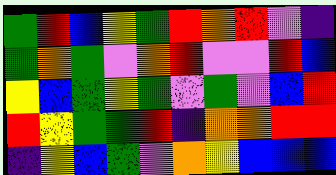[["green", "red", "blue", "yellow", "green", "red", "orange", "red", "violet", "indigo"], ["green", "orange", "green", "violet", "orange", "red", "violet", "violet", "red", "blue"], ["yellow", "blue", "green", "yellow", "green", "violet", "green", "violet", "blue", "red"], ["red", "yellow", "green", "green", "red", "indigo", "orange", "orange", "red", "red"], ["indigo", "yellow", "blue", "green", "violet", "orange", "yellow", "blue", "blue", "blue"]]